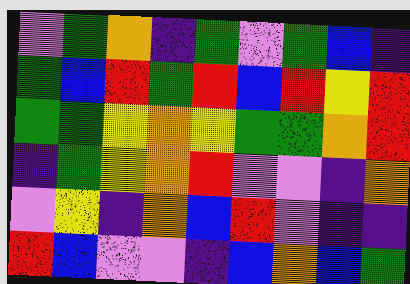[["violet", "green", "orange", "indigo", "green", "violet", "green", "blue", "indigo"], ["green", "blue", "red", "green", "red", "blue", "red", "yellow", "red"], ["green", "green", "yellow", "orange", "yellow", "green", "green", "orange", "red"], ["indigo", "green", "yellow", "orange", "red", "violet", "violet", "indigo", "orange"], ["violet", "yellow", "indigo", "orange", "blue", "red", "violet", "indigo", "indigo"], ["red", "blue", "violet", "violet", "indigo", "blue", "orange", "blue", "green"]]